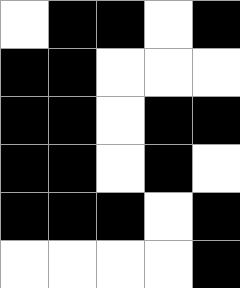[["white", "black", "black", "white", "black"], ["black", "black", "white", "white", "white"], ["black", "black", "white", "black", "black"], ["black", "black", "white", "black", "white"], ["black", "black", "black", "white", "black"], ["white", "white", "white", "white", "black"]]